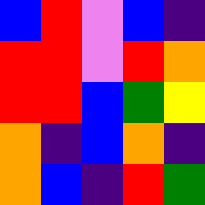[["blue", "red", "violet", "blue", "indigo"], ["red", "red", "violet", "red", "orange"], ["red", "red", "blue", "green", "yellow"], ["orange", "indigo", "blue", "orange", "indigo"], ["orange", "blue", "indigo", "red", "green"]]